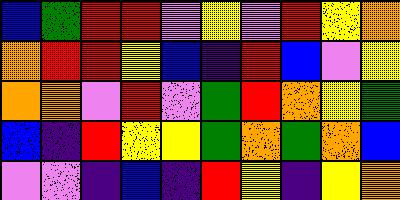[["blue", "green", "red", "red", "violet", "yellow", "violet", "red", "yellow", "orange"], ["orange", "red", "red", "yellow", "blue", "indigo", "red", "blue", "violet", "yellow"], ["orange", "orange", "violet", "red", "violet", "green", "red", "orange", "yellow", "green"], ["blue", "indigo", "red", "yellow", "yellow", "green", "orange", "green", "orange", "blue"], ["violet", "violet", "indigo", "blue", "indigo", "red", "yellow", "indigo", "yellow", "orange"]]